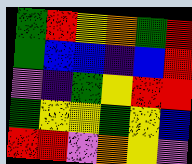[["green", "red", "yellow", "orange", "green", "red"], ["green", "blue", "blue", "indigo", "blue", "red"], ["violet", "indigo", "green", "yellow", "red", "red"], ["green", "yellow", "yellow", "green", "yellow", "blue"], ["red", "red", "violet", "orange", "yellow", "violet"]]